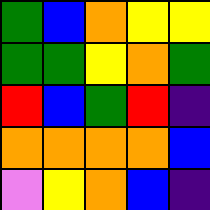[["green", "blue", "orange", "yellow", "yellow"], ["green", "green", "yellow", "orange", "green"], ["red", "blue", "green", "red", "indigo"], ["orange", "orange", "orange", "orange", "blue"], ["violet", "yellow", "orange", "blue", "indigo"]]